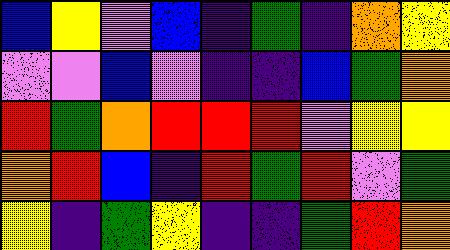[["blue", "yellow", "violet", "blue", "indigo", "green", "indigo", "orange", "yellow"], ["violet", "violet", "blue", "violet", "indigo", "indigo", "blue", "green", "orange"], ["red", "green", "orange", "red", "red", "red", "violet", "yellow", "yellow"], ["orange", "red", "blue", "indigo", "red", "green", "red", "violet", "green"], ["yellow", "indigo", "green", "yellow", "indigo", "indigo", "green", "red", "orange"]]